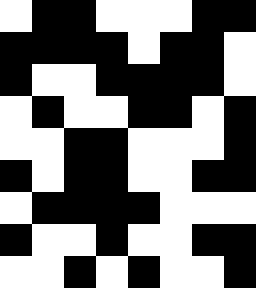[["white", "black", "black", "white", "white", "white", "black", "black"], ["black", "black", "black", "black", "white", "black", "black", "white"], ["black", "white", "white", "black", "black", "black", "black", "white"], ["white", "black", "white", "white", "black", "black", "white", "black"], ["white", "white", "black", "black", "white", "white", "white", "black"], ["black", "white", "black", "black", "white", "white", "black", "black"], ["white", "black", "black", "black", "black", "white", "white", "white"], ["black", "white", "white", "black", "white", "white", "black", "black"], ["white", "white", "black", "white", "black", "white", "white", "black"]]